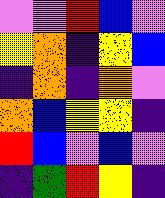[["violet", "violet", "red", "blue", "violet"], ["yellow", "orange", "indigo", "yellow", "blue"], ["indigo", "orange", "indigo", "orange", "violet"], ["orange", "blue", "yellow", "yellow", "indigo"], ["red", "blue", "violet", "blue", "violet"], ["indigo", "green", "red", "yellow", "indigo"]]